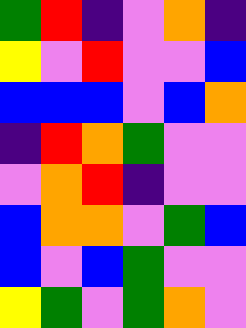[["green", "red", "indigo", "violet", "orange", "indigo"], ["yellow", "violet", "red", "violet", "violet", "blue"], ["blue", "blue", "blue", "violet", "blue", "orange"], ["indigo", "red", "orange", "green", "violet", "violet"], ["violet", "orange", "red", "indigo", "violet", "violet"], ["blue", "orange", "orange", "violet", "green", "blue"], ["blue", "violet", "blue", "green", "violet", "violet"], ["yellow", "green", "violet", "green", "orange", "violet"]]